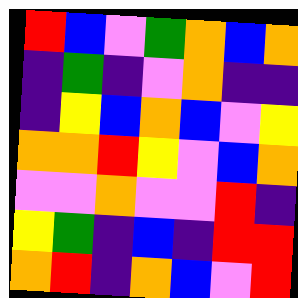[["red", "blue", "violet", "green", "orange", "blue", "orange"], ["indigo", "green", "indigo", "violet", "orange", "indigo", "indigo"], ["indigo", "yellow", "blue", "orange", "blue", "violet", "yellow"], ["orange", "orange", "red", "yellow", "violet", "blue", "orange"], ["violet", "violet", "orange", "violet", "violet", "red", "indigo"], ["yellow", "green", "indigo", "blue", "indigo", "red", "red"], ["orange", "red", "indigo", "orange", "blue", "violet", "red"]]